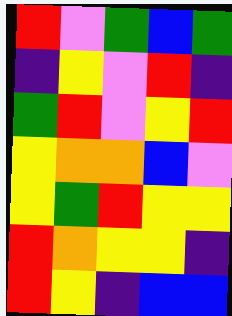[["red", "violet", "green", "blue", "green"], ["indigo", "yellow", "violet", "red", "indigo"], ["green", "red", "violet", "yellow", "red"], ["yellow", "orange", "orange", "blue", "violet"], ["yellow", "green", "red", "yellow", "yellow"], ["red", "orange", "yellow", "yellow", "indigo"], ["red", "yellow", "indigo", "blue", "blue"]]